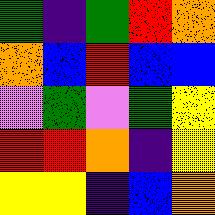[["green", "indigo", "green", "red", "orange"], ["orange", "blue", "red", "blue", "blue"], ["violet", "green", "violet", "green", "yellow"], ["red", "red", "orange", "indigo", "yellow"], ["yellow", "yellow", "indigo", "blue", "orange"]]